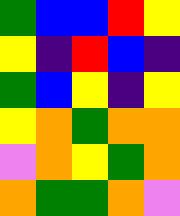[["green", "blue", "blue", "red", "yellow"], ["yellow", "indigo", "red", "blue", "indigo"], ["green", "blue", "yellow", "indigo", "yellow"], ["yellow", "orange", "green", "orange", "orange"], ["violet", "orange", "yellow", "green", "orange"], ["orange", "green", "green", "orange", "violet"]]